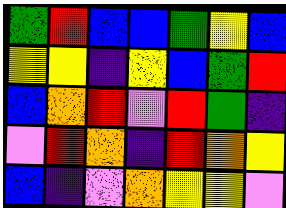[["green", "red", "blue", "blue", "green", "yellow", "blue"], ["yellow", "yellow", "indigo", "yellow", "blue", "green", "red"], ["blue", "orange", "red", "violet", "red", "green", "indigo"], ["violet", "red", "orange", "indigo", "red", "orange", "yellow"], ["blue", "indigo", "violet", "orange", "yellow", "yellow", "violet"]]